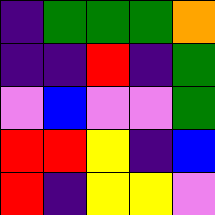[["indigo", "green", "green", "green", "orange"], ["indigo", "indigo", "red", "indigo", "green"], ["violet", "blue", "violet", "violet", "green"], ["red", "red", "yellow", "indigo", "blue"], ["red", "indigo", "yellow", "yellow", "violet"]]